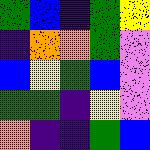[["green", "blue", "indigo", "green", "yellow"], ["indigo", "orange", "orange", "green", "violet"], ["blue", "yellow", "green", "blue", "violet"], ["green", "green", "indigo", "yellow", "violet"], ["orange", "indigo", "indigo", "green", "blue"]]